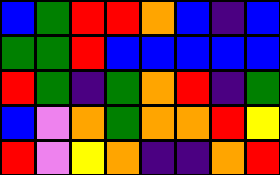[["blue", "green", "red", "red", "orange", "blue", "indigo", "blue"], ["green", "green", "red", "blue", "blue", "blue", "blue", "blue"], ["red", "green", "indigo", "green", "orange", "red", "indigo", "green"], ["blue", "violet", "orange", "green", "orange", "orange", "red", "yellow"], ["red", "violet", "yellow", "orange", "indigo", "indigo", "orange", "red"]]